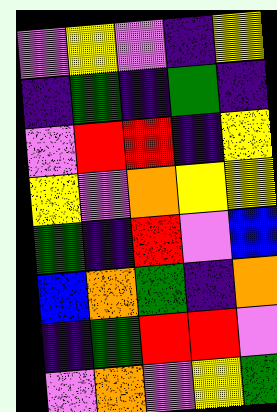[["violet", "yellow", "violet", "indigo", "yellow"], ["indigo", "green", "indigo", "green", "indigo"], ["violet", "red", "red", "indigo", "yellow"], ["yellow", "violet", "orange", "yellow", "yellow"], ["green", "indigo", "red", "violet", "blue"], ["blue", "orange", "green", "indigo", "orange"], ["indigo", "green", "red", "red", "violet"], ["violet", "orange", "violet", "yellow", "green"]]